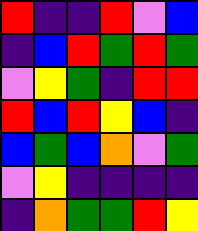[["red", "indigo", "indigo", "red", "violet", "blue"], ["indigo", "blue", "red", "green", "red", "green"], ["violet", "yellow", "green", "indigo", "red", "red"], ["red", "blue", "red", "yellow", "blue", "indigo"], ["blue", "green", "blue", "orange", "violet", "green"], ["violet", "yellow", "indigo", "indigo", "indigo", "indigo"], ["indigo", "orange", "green", "green", "red", "yellow"]]